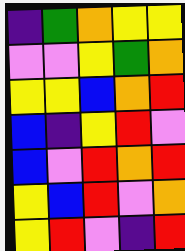[["indigo", "green", "orange", "yellow", "yellow"], ["violet", "violet", "yellow", "green", "orange"], ["yellow", "yellow", "blue", "orange", "red"], ["blue", "indigo", "yellow", "red", "violet"], ["blue", "violet", "red", "orange", "red"], ["yellow", "blue", "red", "violet", "orange"], ["yellow", "red", "violet", "indigo", "red"]]